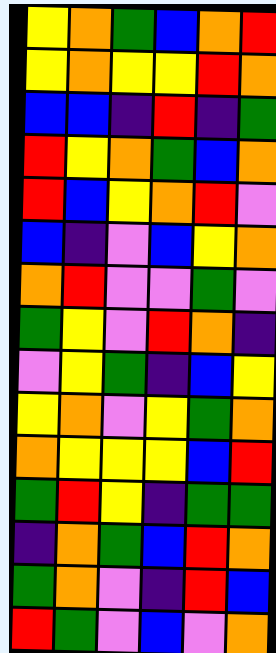[["yellow", "orange", "green", "blue", "orange", "red"], ["yellow", "orange", "yellow", "yellow", "red", "orange"], ["blue", "blue", "indigo", "red", "indigo", "green"], ["red", "yellow", "orange", "green", "blue", "orange"], ["red", "blue", "yellow", "orange", "red", "violet"], ["blue", "indigo", "violet", "blue", "yellow", "orange"], ["orange", "red", "violet", "violet", "green", "violet"], ["green", "yellow", "violet", "red", "orange", "indigo"], ["violet", "yellow", "green", "indigo", "blue", "yellow"], ["yellow", "orange", "violet", "yellow", "green", "orange"], ["orange", "yellow", "yellow", "yellow", "blue", "red"], ["green", "red", "yellow", "indigo", "green", "green"], ["indigo", "orange", "green", "blue", "red", "orange"], ["green", "orange", "violet", "indigo", "red", "blue"], ["red", "green", "violet", "blue", "violet", "orange"]]